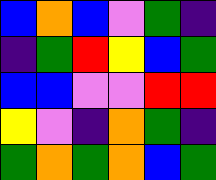[["blue", "orange", "blue", "violet", "green", "indigo"], ["indigo", "green", "red", "yellow", "blue", "green"], ["blue", "blue", "violet", "violet", "red", "red"], ["yellow", "violet", "indigo", "orange", "green", "indigo"], ["green", "orange", "green", "orange", "blue", "green"]]